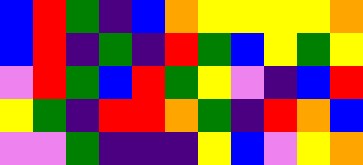[["blue", "red", "green", "indigo", "blue", "orange", "yellow", "yellow", "yellow", "yellow", "orange"], ["blue", "red", "indigo", "green", "indigo", "red", "green", "blue", "yellow", "green", "yellow"], ["violet", "red", "green", "blue", "red", "green", "yellow", "violet", "indigo", "blue", "red"], ["yellow", "green", "indigo", "red", "red", "orange", "green", "indigo", "red", "orange", "blue"], ["violet", "violet", "green", "indigo", "indigo", "indigo", "yellow", "blue", "violet", "yellow", "orange"]]